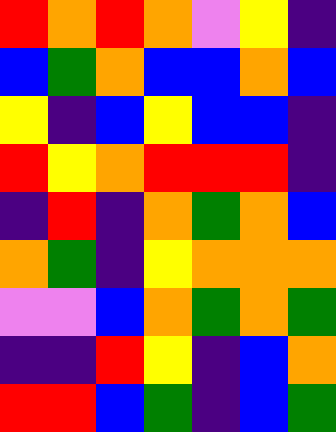[["red", "orange", "red", "orange", "violet", "yellow", "indigo"], ["blue", "green", "orange", "blue", "blue", "orange", "blue"], ["yellow", "indigo", "blue", "yellow", "blue", "blue", "indigo"], ["red", "yellow", "orange", "red", "red", "red", "indigo"], ["indigo", "red", "indigo", "orange", "green", "orange", "blue"], ["orange", "green", "indigo", "yellow", "orange", "orange", "orange"], ["violet", "violet", "blue", "orange", "green", "orange", "green"], ["indigo", "indigo", "red", "yellow", "indigo", "blue", "orange"], ["red", "red", "blue", "green", "indigo", "blue", "green"]]